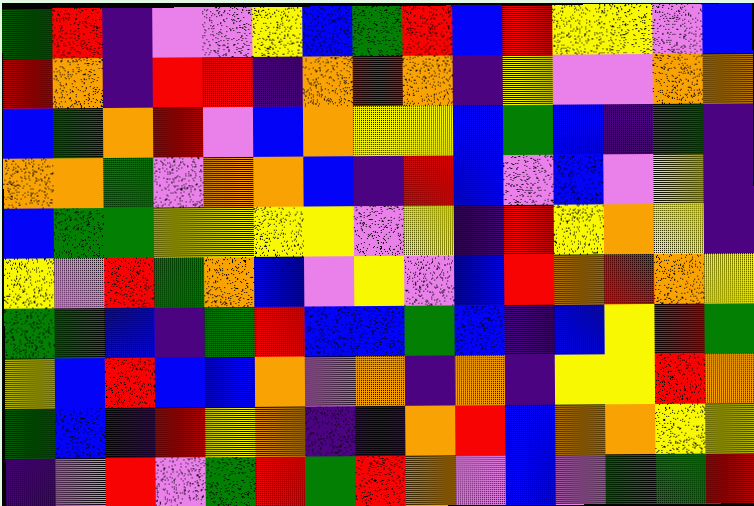[["green", "red", "indigo", "violet", "violet", "yellow", "blue", "green", "red", "blue", "red", "yellow", "yellow", "violet", "blue"], ["red", "orange", "indigo", "red", "red", "indigo", "orange", "red", "orange", "indigo", "yellow", "violet", "violet", "orange", "orange"], ["blue", "green", "orange", "red", "violet", "blue", "orange", "yellow", "yellow", "blue", "green", "blue", "indigo", "green", "indigo"], ["orange", "orange", "green", "violet", "orange", "orange", "blue", "indigo", "red", "blue", "violet", "blue", "violet", "yellow", "indigo"], ["blue", "green", "green", "yellow", "yellow", "yellow", "yellow", "violet", "yellow", "indigo", "red", "yellow", "orange", "yellow", "indigo"], ["yellow", "violet", "red", "green", "orange", "blue", "violet", "yellow", "violet", "blue", "red", "orange", "red", "orange", "yellow"], ["green", "green", "blue", "indigo", "green", "red", "blue", "blue", "green", "blue", "indigo", "blue", "yellow", "red", "green"], ["yellow", "blue", "red", "blue", "blue", "orange", "violet", "orange", "indigo", "orange", "indigo", "yellow", "yellow", "red", "orange"], ["green", "blue", "indigo", "red", "yellow", "orange", "indigo", "indigo", "orange", "red", "blue", "orange", "orange", "yellow", "yellow"], ["indigo", "violet", "red", "violet", "green", "red", "green", "red", "orange", "violet", "blue", "violet", "green", "green", "red"]]